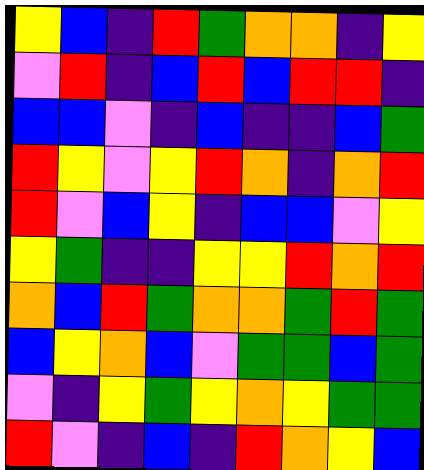[["yellow", "blue", "indigo", "red", "green", "orange", "orange", "indigo", "yellow"], ["violet", "red", "indigo", "blue", "red", "blue", "red", "red", "indigo"], ["blue", "blue", "violet", "indigo", "blue", "indigo", "indigo", "blue", "green"], ["red", "yellow", "violet", "yellow", "red", "orange", "indigo", "orange", "red"], ["red", "violet", "blue", "yellow", "indigo", "blue", "blue", "violet", "yellow"], ["yellow", "green", "indigo", "indigo", "yellow", "yellow", "red", "orange", "red"], ["orange", "blue", "red", "green", "orange", "orange", "green", "red", "green"], ["blue", "yellow", "orange", "blue", "violet", "green", "green", "blue", "green"], ["violet", "indigo", "yellow", "green", "yellow", "orange", "yellow", "green", "green"], ["red", "violet", "indigo", "blue", "indigo", "red", "orange", "yellow", "blue"]]